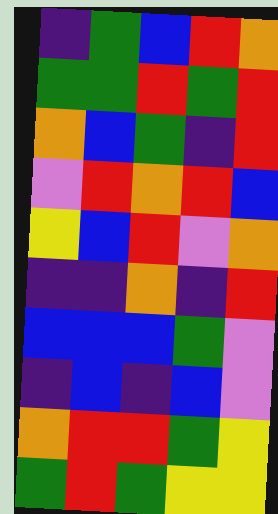[["indigo", "green", "blue", "red", "orange"], ["green", "green", "red", "green", "red"], ["orange", "blue", "green", "indigo", "red"], ["violet", "red", "orange", "red", "blue"], ["yellow", "blue", "red", "violet", "orange"], ["indigo", "indigo", "orange", "indigo", "red"], ["blue", "blue", "blue", "green", "violet"], ["indigo", "blue", "indigo", "blue", "violet"], ["orange", "red", "red", "green", "yellow"], ["green", "red", "green", "yellow", "yellow"]]